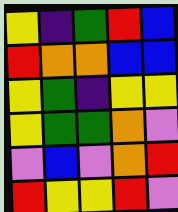[["yellow", "indigo", "green", "red", "blue"], ["red", "orange", "orange", "blue", "blue"], ["yellow", "green", "indigo", "yellow", "yellow"], ["yellow", "green", "green", "orange", "violet"], ["violet", "blue", "violet", "orange", "red"], ["red", "yellow", "yellow", "red", "violet"]]